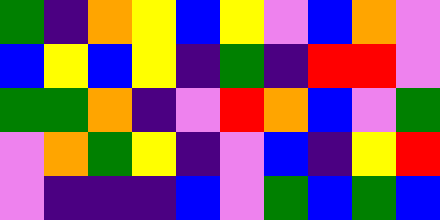[["green", "indigo", "orange", "yellow", "blue", "yellow", "violet", "blue", "orange", "violet"], ["blue", "yellow", "blue", "yellow", "indigo", "green", "indigo", "red", "red", "violet"], ["green", "green", "orange", "indigo", "violet", "red", "orange", "blue", "violet", "green"], ["violet", "orange", "green", "yellow", "indigo", "violet", "blue", "indigo", "yellow", "red"], ["violet", "indigo", "indigo", "indigo", "blue", "violet", "green", "blue", "green", "blue"]]